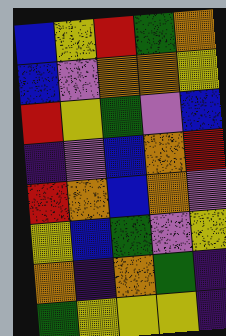[["blue", "yellow", "red", "green", "orange"], ["blue", "violet", "orange", "orange", "yellow"], ["red", "yellow", "green", "violet", "blue"], ["indigo", "violet", "blue", "orange", "red"], ["red", "orange", "blue", "orange", "violet"], ["yellow", "blue", "green", "violet", "yellow"], ["orange", "indigo", "orange", "green", "indigo"], ["green", "yellow", "yellow", "yellow", "indigo"]]